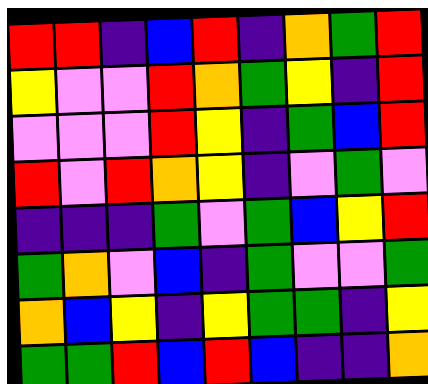[["red", "red", "indigo", "blue", "red", "indigo", "orange", "green", "red"], ["yellow", "violet", "violet", "red", "orange", "green", "yellow", "indigo", "red"], ["violet", "violet", "violet", "red", "yellow", "indigo", "green", "blue", "red"], ["red", "violet", "red", "orange", "yellow", "indigo", "violet", "green", "violet"], ["indigo", "indigo", "indigo", "green", "violet", "green", "blue", "yellow", "red"], ["green", "orange", "violet", "blue", "indigo", "green", "violet", "violet", "green"], ["orange", "blue", "yellow", "indigo", "yellow", "green", "green", "indigo", "yellow"], ["green", "green", "red", "blue", "red", "blue", "indigo", "indigo", "orange"]]